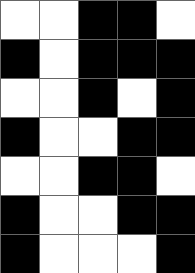[["white", "white", "black", "black", "white"], ["black", "white", "black", "black", "black"], ["white", "white", "black", "white", "black"], ["black", "white", "white", "black", "black"], ["white", "white", "black", "black", "white"], ["black", "white", "white", "black", "black"], ["black", "white", "white", "white", "black"]]